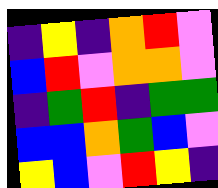[["indigo", "yellow", "indigo", "orange", "red", "violet"], ["blue", "red", "violet", "orange", "orange", "violet"], ["indigo", "green", "red", "indigo", "green", "green"], ["blue", "blue", "orange", "green", "blue", "violet"], ["yellow", "blue", "violet", "red", "yellow", "indigo"]]